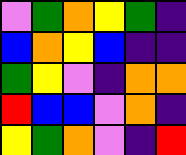[["violet", "green", "orange", "yellow", "green", "indigo"], ["blue", "orange", "yellow", "blue", "indigo", "indigo"], ["green", "yellow", "violet", "indigo", "orange", "orange"], ["red", "blue", "blue", "violet", "orange", "indigo"], ["yellow", "green", "orange", "violet", "indigo", "red"]]